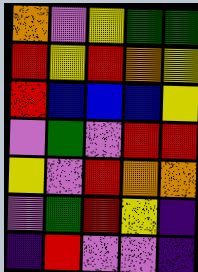[["orange", "violet", "yellow", "green", "green"], ["red", "yellow", "red", "orange", "yellow"], ["red", "blue", "blue", "blue", "yellow"], ["violet", "green", "violet", "red", "red"], ["yellow", "violet", "red", "orange", "orange"], ["violet", "green", "red", "yellow", "indigo"], ["indigo", "red", "violet", "violet", "indigo"]]